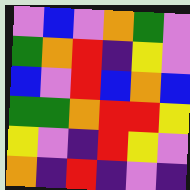[["violet", "blue", "violet", "orange", "green", "violet"], ["green", "orange", "red", "indigo", "yellow", "violet"], ["blue", "violet", "red", "blue", "orange", "blue"], ["green", "green", "orange", "red", "red", "yellow"], ["yellow", "violet", "indigo", "red", "yellow", "violet"], ["orange", "indigo", "red", "indigo", "violet", "indigo"]]